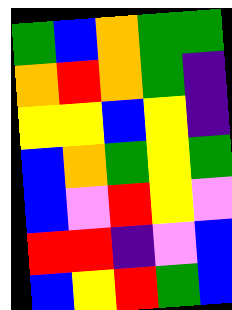[["green", "blue", "orange", "green", "green"], ["orange", "red", "orange", "green", "indigo"], ["yellow", "yellow", "blue", "yellow", "indigo"], ["blue", "orange", "green", "yellow", "green"], ["blue", "violet", "red", "yellow", "violet"], ["red", "red", "indigo", "violet", "blue"], ["blue", "yellow", "red", "green", "blue"]]